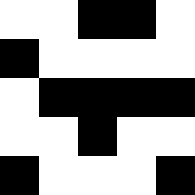[["white", "white", "black", "black", "white"], ["black", "white", "white", "white", "white"], ["white", "black", "black", "black", "black"], ["white", "white", "black", "white", "white"], ["black", "white", "white", "white", "black"]]